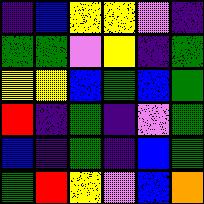[["indigo", "blue", "yellow", "yellow", "violet", "indigo"], ["green", "green", "violet", "yellow", "indigo", "green"], ["yellow", "yellow", "blue", "green", "blue", "green"], ["red", "indigo", "green", "indigo", "violet", "green"], ["blue", "indigo", "green", "indigo", "blue", "green"], ["green", "red", "yellow", "violet", "blue", "orange"]]